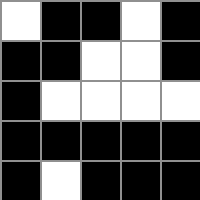[["white", "black", "black", "white", "black"], ["black", "black", "white", "white", "black"], ["black", "white", "white", "white", "white"], ["black", "black", "black", "black", "black"], ["black", "white", "black", "black", "black"]]